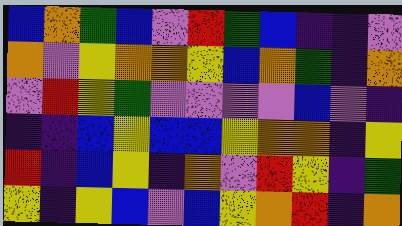[["blue", "orange", "green", "blue", "violet", "red", "green", "blue", "indigo", "indigo", "violet"], ["orange", "violet", "yellow", "orange", "orange", "yellow", "blue", "orange", "green", "indigo", "orange"], ["violet", "red", "yellow", "green", "violet", "violet", "violet", "violet", "blue", "violet", "indigo"], ["indigo", "indigo", "blue", "yellow", "blue", "blue", "yellow", "orange", "orange", "indigo", "yellow"], ["red", "indigo", "blue", "yellow", "indigo", "orange", "violet", "red", "yellow", "indigo", "green"], ["yellow", "indigo", "yellow", "blue", "violet", "blue", "yellow", "orange", "red", "indigo", "orange"]]